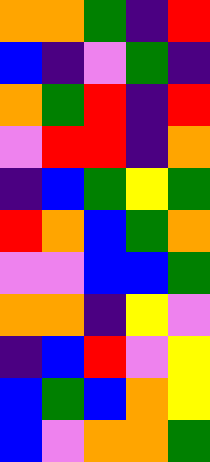[["orange", "orange", "green", "indigo", "red"], ["blue", "indigo", "violet", "green", "indigo"], ["orange", "green", "red", "indigo", "red"], ["violet", "red", "red", "indigo", "orange"], ["indigo", "blue", "green", "yellow", "green"], ["red", "orange", "blue", "green", "orange"], ["violet", "violet", "blue", "blue", "green"], ["orange", "orange", "indigo", "yellow", "violet"], ["indigo", "blue", "red", "violet", "yellow"], ["blue", "green", "blue", "orange", "yellow"], ["blue", "violet", "orange", "orange", "green"]]